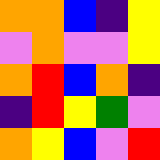[["orange", "orange", "blue", "indigo", "yellow"], ["violet", "orange", "violet", "violet", "yellow"], ["orange", "red", "blue", "orange", "indigo"], ["indigo", "red", "yellow", "green", "violet"], ["orange", "yellow", "blue", "violet", "red"]]